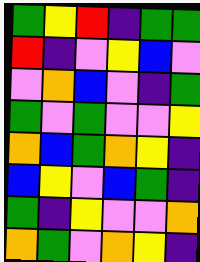[["green", "yellow", "red", "indigo", "green", "green"], ["red", "indigo", "violet", "yellow", "blue", "violet"], ["violet", "orange", "blue", "violet", "indigo", "green"], ["green", "violet", "green", "violet", "violet", "yellow"], ["orange", "blue", "green", "orange", "yellow", "indigo"], ["blue", "yellow", "violet", "blue", "green", "indigo"], ["green", "indigo", "yellow", "violet", "violet", "orange"], ["orange", "green", "violet", "orange", "yellow", "indigo"]]